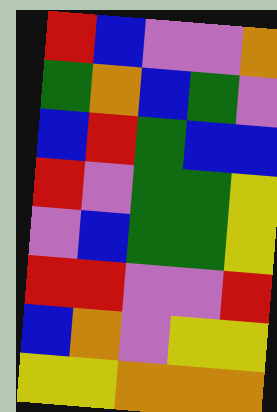[["red", "blue", "violet", "violet", "orange"], ["green", "orange", "blue", "green", "violet"], ["blue", "red", "green", "blue", "blue"], ["red", "violet", "green", "green", "yellow"], ["violet", "blue", "green", "green", "yellow"], ["red", "red", "violet", "violet", "red"], ["blue", "orange", "violet", "yellow", "yellow"], ["yellow", "yellow", "orange", "orange", "orange"]]